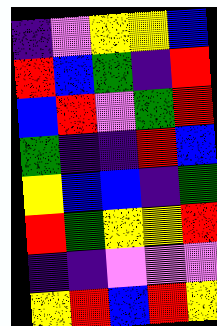[["indigo", "violet", "yellow", "yellow", "blue"], ["red", "blue", "green", "indigo", "red"], ["blue", "red", "violet", "green", "red"], ["green", "indigo", "indigo", "red", "blue"], ["yellow", "blue", "blue", "indigo", "green"], ["red", "green", "yellow", "yellow", "red"], ["indigo", "indigo", "violet", "violet", "violet"], ["yellow", "red", "blue", "red", "yellow"]]